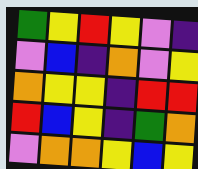[["green", "yellow", "red", "yellow", "violet", "indigo"], ["violet", "blue", "indigo", "orange", "violet", "yellow"], ["orange", "yellow", "yellow", "indigo", "red", "red"], ["red", "blue", "yellow", "indigo", "green", "orange"], ["violet", "orange", "orange", "yellow", "blue", "yellow"]]